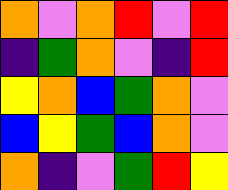[["orange", "violet", "orange", "red", "violet", "red"], ["indigo", "green", "orange", "violet", "indigo", "red"], ["yellow", "orange", "blue", "green", "orange", "violet"], ["blue", "yellow", "green", "blue", "orange", "violet"], ["orange", "indigo", "violet", "green", "red", "yellow"]]